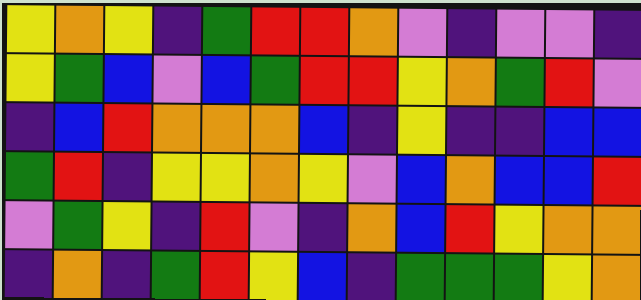[["yellow", "orange", "yellow", "indigo", "green", "red", "red", "orange", "violet", "indigo", "violet", "violet", "indigo"], ["yellow", "green", "blue", "violet", "blue", "green", "red", "red", "yellow", "orange", "green", "red", "violet"], ["indigo", "blue", "red", "orange", "orange", "orange", "blue", "indigo", "yellow", "indigo", "indigo", "blue", "blue"], ["green", "red", "indigo", "yellow", "yellow", "orange", "yellow", "violet", "blue", "orange", "blue", "blue", "red"], ["violet", "green", "yellow", "indigo", "red", "violet", "indigo", "orange", "blue", "red", "yellow", "orange", "orange"], ["indigo", "orange", "indigo", "green", "red", "yellow", "blue", "indigo", "green", "green", "green", "yellow", "orange"]]